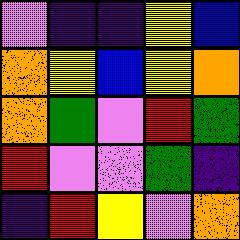[["violet", "indigo", "indigo", "yellow", "blue"], ["orange", "yellow", "blue", "yellow", "orange"], ["orange", "green", "violet", "red", "green"], ["red", "violet", "violet", "green", "indigo"], ["indigo", "red", "yellow", "violet", "orange"]]